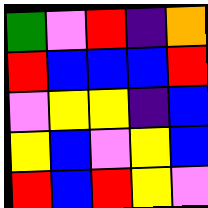[["green", "violet", "red", "indigo", "orange"], ["red", "blue", "blue", "blue", "red"], ["violet", "yellow", "yellow", "indigo", "blue"], ["yellow", "blue", "violet", "yellow", "blue"], ["red", "blue", "red", "yellow", "violet"]]